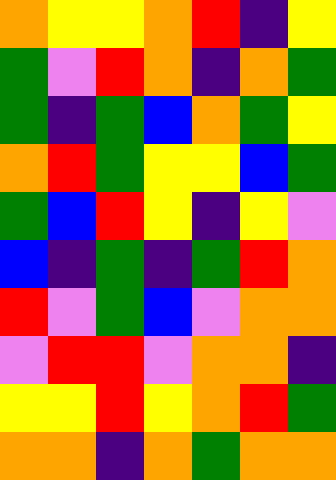[["orange", "yellow", "yellow", "orange", "red", "indigo", "yellow"], ["green", "violet", "red", "orange", "indigo", "orange", "green"], ["green", "indigo", "green", "blue", "orange", "green", "yellow"], ["orange", "red", "green", "yellow", "yellow", "blue", "green"], ["green", "blue", "red", "yellow", "indigo", "yellow", "violet"], ["blue", "indigo", "green", "indigo", "green", "red", "orange"], ["red", "violet", "green", "blue", "violet", "orange", "orange"], ["violet", "red", "red", "violet", "orange", "orange", "indigo"], ["yellow", "yellow", "red", "yellow", "orange", "red", "green"], ["orange", "orange", "indigo", "orange", "green", "orange", "orange"]]